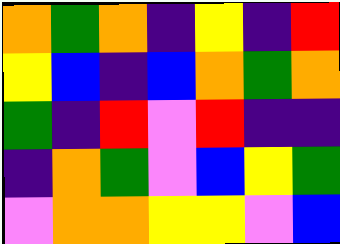[["orange", "green", "orange", "indigo", "yellow", "indigo", "red"], ["yellow", "blue", "indigo", "blue", "orange", "green", "orange"], ["green", "indigo", "red", "violet", "red", "indigo", "indigo"], ["indigo", "orange", "green", "violet", "blue", "yellow", "green"], ["violet", "orange", "orange", "yellow", "yellow", "violet", "blue"]]